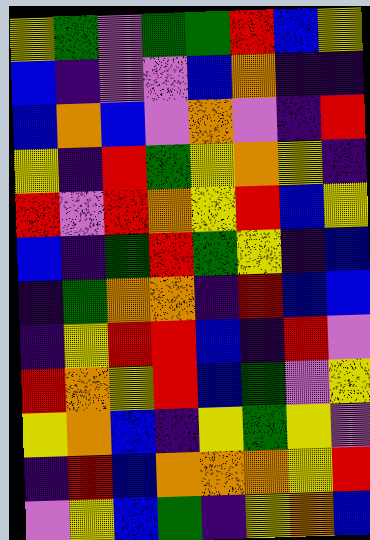[["yellow", "green", "violet", "green", "green", "red", "blue", "yellow"], ["blue", "indigo", "violet", "violet", "blue", "orange", "indigo", "indigo"], ["blue", "orange", "blue", "violet", "orange", "violet", "indigo", "red"], ["yellow", "indigo", "red", "green", "yellow", "orange", "yellow", "indigo"], ["red", "violet", "red", "orange", "yellow", "red", "blue", "yellow"], ["blue", "indigo", "green", "red", "green", "yellow", "indigo", "blue"], ["indigo", "green", "orange", "orange", "indigo", "red", "blue", "blue"], ["indigo", "yellow", "red", "red", "blue", "indigo", "red", "violet"], ["red", "orange", "yellow", "red", "blue", "green", "violet", "yellow"], ["yellow", "orange", "blue", "indigo", "yellow", "green", "yellow", "violet"], ["indigo", "red", "blue", "orange", "orange", "orange", "yellow", "red"], ["violet", "yellow", "blue", "green", "indigo", "yellow", "orange", "blue"]]